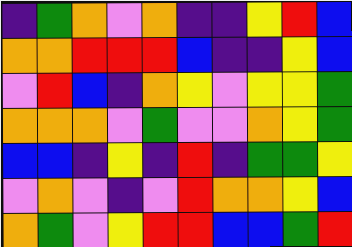[["indigo", "green", "orange", "violet", "orange", "indigo", "indigo", "yellow", "red", "blue"], ["orange", "orange", "red", "red", "red", "blue", "indigo", "indigo", "yellow", "blue"], ["violet", "red", "blue", "indigo", "orange", "yellow", "violet", "yellow", "yellow", "green"], ["orange", "orange", "orange", "violet", "green", "violet", "violet", "orange", "yellow", "green"], ["blue", "blue", "indigo", "yellow", "indigo", "red", "indigo", "green", "green", "yellow"], ["violet", "orange", "violet", "indigo", "violet", "red", "orange", "orange", "yellow", "blue"], ["orange", "green", "violet", "yellow", "red", "red", "blue", "blue", "green", "red"]]